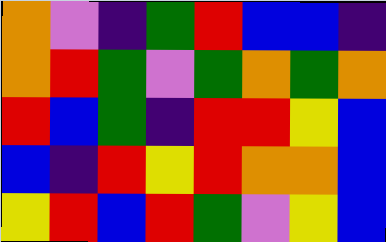[["orange", "violet", "indigo", "green", "red", "blue", "blue", "indigo"], ["orange", "red", "green", "violet", "green", "orange", "green", "orange"], ["red", "blue", "green", "indigo", "red", "red", "yellow", "blue"], ["blue", "indigo", "red", "yellow", "red", "orange", "orange", "blue"], ["yellow", "red", "blue", "red", "green", "violet", "yellow", "blue"]]